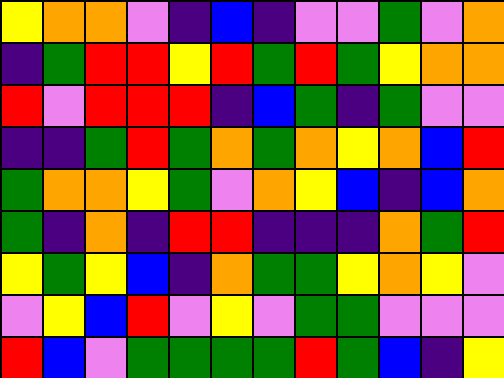[["yellow", "orange", "orange", "violet", "indigo", "blue", "indigo", "violet", "violet", "green", "violet", "orange"], ["indigo", "green", "red", "red", "yellow", "red", "green", "red", "green", "yellow", "orange", "orange"], ["red", "violet", "red", "red", "red", "indigo", "blue", "green", "indigo", "green", "violet", "violet"], ["indigo", "indigo", "green", "red", "green", "orange", "green", "orange", "yellow", "orange", "blue", "red"], ["green", "orange", "orange", "yellow", "green", "violet", "orange", "yellow", "blue", "indigo", "blue", "orange"], ["green", "indigo", "orange", "indigo", "red", "red", "indigo", "indigo", "indigo", "orange", "green", "red"], ["yellow", "green", "yellow", "blue", "indigo", "orange", "green", "green", "yellow", "orange", "yellow", "violet"], ["violet", "yellow", "blue", "red", "violet", "yellow", "violet", "green", "green", "violet", "violet", "violet"], ["red", "blue", "violet", "green", "green", "green", "green", "red", "green", "blue", "indigo", "yellow"]]